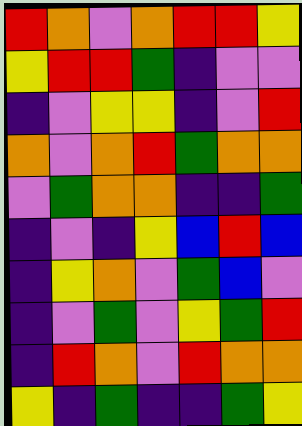[["red", "orange", "violet", "orange", "red", "red", "yellow"], ["yellow", "red", "red", "green", "indigo", "violet", "violet"], ["indigo", "violet", "yellow", "yellow", "indigo", "violet", "red"], ["orange", "violet", "orange", "red", "green", "orange", "orange"], ["violet", "green", "orange", "orange", "indigo", "indigo", "green"], ["indigo", "violet", "indigo", "yellow", "blue", "red", "blue"], ["indigo", "yellow", "orange", "violet", "green", "blue", "violet"], ["indigo", "violet", "green", "violet", "yellow", "green", "red"], ["indigo", "red", "orange", "violet", "red", "orange", "orange"], ["yellow", "indigo", "green", "indigo", "indigo", "green", "yellow"]]